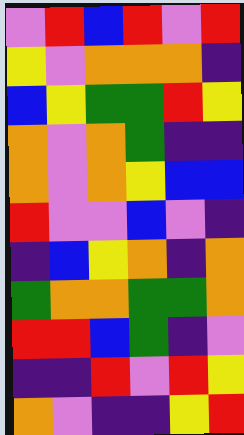[["violet", "red", "blue", "red", "violet", "red"], ["yellow", "violet", "orange", "orange", "orange", "indigo"], ["blue", "yellow", "green", "green", "red", "yellow"], ["orange", "violet", "orange", "green", "indigo", "indigo"], ["orange", "violet", "orange", "yellow", "blue", "blue"], ["red", "violet", "violet", "blue", "violet", "indigo"], ["indigo", "blue", "yellow", "orange", "indigo", "orange"], ["green", "orange", "orange", "green", "green", "orange"], ["red", "red", "blue", "green", "indigo", "violet"], ["indigo", "indigo", "red", "violet", "red", "yellow"], ["orange", "violet", "indigo", "indigo", "yellow", "red"]]